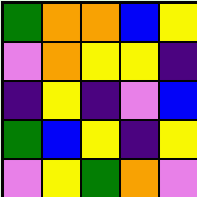[["green", "orange", "orange", "blue", "yellow"], ["violet", "orange", "yellow", "yellow", "indigo"], ["indigo", "yellow", "indigo", "violet", "blue"], ["green", "blue", "yellow", "indigo", "yellow"], ["violet", "yellow", "green", "orange", "violet"]]